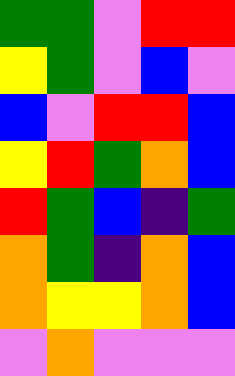[["green", "green", "violet", "red", "red"], ["yellow", "green", "violet", "blue", "violet"], ["blue", "violet", "red", "red", "blue"], ["yellow", "red", "green", "orange", "blue"], ["red", "green", "blue", "indigo", "green"], ["orange", "green", "indigo", "orange", "blue"], ["orange", "yellow", "yellow", "orange", "blue"], ["violet", "orange", "violet", "violet", "violet"]]